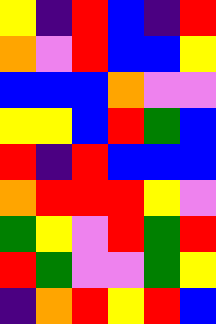[["yellow", "indigo", "red", "blue", "indigo", "red"], ["orange", "violet", "red", "blue", "blue", "yellow"], ["blue", "blue", "blue", "orange", "violet", "violet"], ["yellow", "yellow", "blue", "red", "green", "blue"], ["red", "indigo", "red", "blue", "blue", "blue"], ["orange", "red", "red", "red", "yellow", "violet"], ["green", "yellow", "violet", "red", "green", "red"], ["red", "green", "violet", "violet", "green", "yellow"], ["indigo", "orange", "red", "yellow", "red", "blue"]]